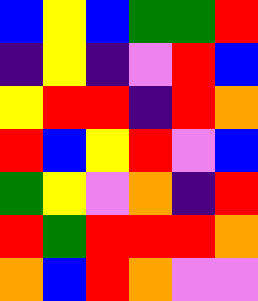[["blue", "yellow", "blue", "green", "green", "red"], ["indigo", "yellow", "indigo", "violet", "red", "blue"], ["yellow", "red", "red", "indigo", "red", "orange"], ["red", "blue", "yellow", "red", "violet", "blue"], ["green", "yellow", "violet", "orange", "indigo", "red"], ["red", "green", "red", "red", "red", "orange"], ["orange", "blue", "red", "orange", "violet", "violet"]]